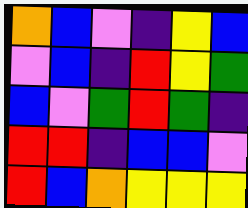[["orange", "blue", "violet", "indigo", "yellow", "blue"], ["violet", "blue", "indigo", "red", "yellow", "green"], ["blue", "violet", "green", "red", "green", "indigo"], ["red", "red", "indigo", "blue", "blue", "violet"], ["red", "blue", "orange", "yellow", "yellow", "yellow"]]